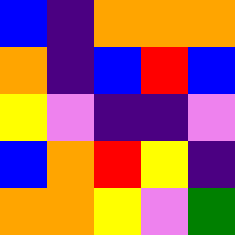[["blue", "indigo", "orange", "orange", "orange"], ["orange", "indigo", "blue", "red", "blue"], ["yellow", "violet", "indigo", "indigo", "violet"], ["blue", "orange", "red", "yellow", "indigo"], ["orange", "orange", "yellow", "violet", "green"]]